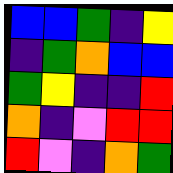[["blue", "blue", "green", "indigo", "yellow"], ["indigo", "green", "orange", "blue", "blue"], ["green", "yellow", "indigo", "indigo", "red"], ["orange", "indigo", "violet", "red", "red"], ["red", "violet", "indigo", "orange", "green"]]